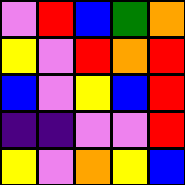[["violet", "red", "blue", "green", "orange"], ["yellow", "violet", "red", "orange", "red"], ["blue", "violet", "yellow", "blue", "red"], ["indigo", "indigo", "violet", "violet", "red"], ["yellow", "violet", "orange", "yellow", "blue"]]